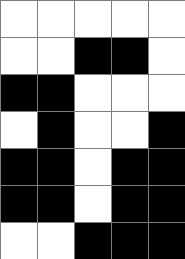[["white", "white", "white", "white", "white"], ["white", "white", "black", "black", "white"], ["black", "black", "white", "white", "white"], ["white", "black", "white", "white", "black"], ["black", "black", "white", "black", "black"], ["black", "black", "white", "black", "black"], ["white", "white", "black", "black", "black"]]